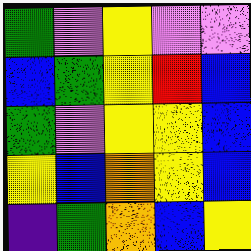[["green", "violet", "yellow", "violet", "violet"], ["blue", "green", "yellow", "red", "blue"], ["green", "violet", "yellow", "yellow", "blue"], ["yellow", "blue", "orange", "yellow", "blue"], ["indigo", "green", "orange", "blue", "yellow"]]